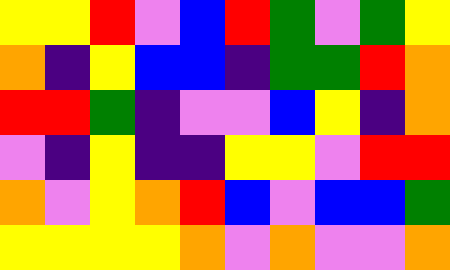[["yellow", "yellow", "red", "violet", "blue", "red", "green", "violet", "green", "yellow"], ["orange", "indigo", "yellow", "blue", "blue", "indigo", "green", "green", "red", "orange"], ["red", "red", "green", "indigo", "violet", "violet", "blue", "yellow", "indigo", "orange"], ["violet", "indigo", "yellow", "indigo", "indigo", "yellow", "yellow", "violet", "red", "red"], ["orange", "violet", "yellow", "orange", "red", "blue", "violet", "blue", "blue", "green"], ["yellow", "yellow", "yellow", "yellow", "orange", "violet", "orange", "violet", "violet", "orange"]]